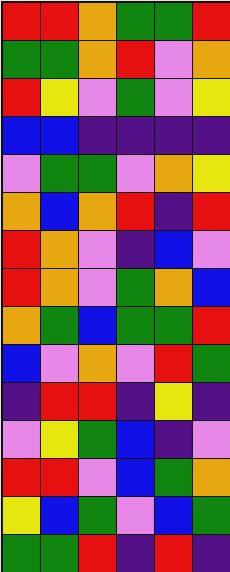[["red", "red", "orange", "green", "green", "red"], ["green", "green", "orange", "red", "violet", "orange"], ["red", "yellow", "violet", "green", "violet", "yellow"], ["blue", "blue", "indigo", "indigo", "indigo", "indigo"], ["violet", "green", "green", "violet", "orange", "yellow"], ["orange", "blue", "orange", "red", "indigo", "red"], ["red", "orange", "violet", "indigo", "blue", "violet"], ["red", "orange", "violet", "green", "orange", "blue"], ["orange", "green", "blue", "green", "green", "red"], ["blue", "violet", "orange", "violet", "red", "green"], ["indigo", "red", "red", "indigo", "yellow", "indigo"], ["violet", "yellow", "green", "blue", "indigo", "violet"], ["red", "red", "violet", "blue", "green", "orange"], ["yellow", "blue", "green", "violet", "blue", "green"], ["green", "green", "red", "indigo", "red", "indigo"]]